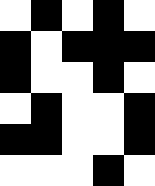[["white", "black", "white", "black", "white"], ["black", "white", "black", "black", "black"], ["black", "white", "white", "black", "white"], ["white", "black", "white", "white", "black"], ["black", "black", "white", "white", "black"], ["white", "white", "white", "black", "white"]]